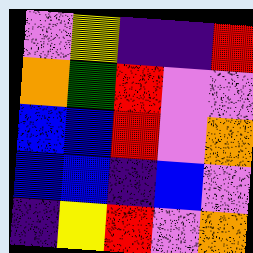[["violet", "yellow", "indigo", "indigo", "red"], ["orange", "green", "red", "violet", "violet"], ["blue", "blue", "red", "violet", "orange"], ["blue", "blue", "indigo", "blue", "violet"], ["indigo", "yellow", "red", "violet", "orange"]]